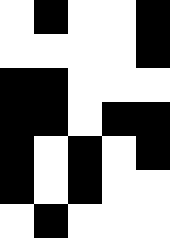[["white", "black", "white", "white", "black"], ["white", "white", "white", "white", "black"], ["black", "black", "white", "white", "white"], ["black", "black", "white", "black", "black"], ["black", "white", "black", "white", "black"], ["black", "white", "black", "white", "white"], ["white", "black", "white", "white", "white"]]